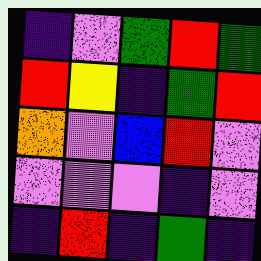[["indigo", "violet", "green", "red", "green"], ["red", "yellow", "indigo", "green", "red"], ["orange", "violet", "blue", "red", "violet"], ["violet", "violet", "violet", "indigo", "violet"], ["indigo", "red", "indigo", "green", "indigo"]]